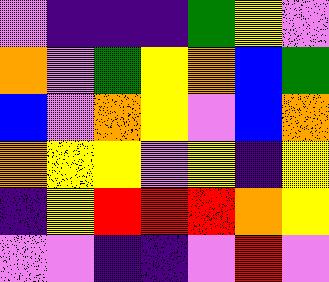[["violet", "indigo", "indigo", "indigo", "green", "yellow", "violet"], ["orange", "violet", "green", "yellow", "orange", "blue", "green"], ["blue", "violet", "orange", "yellow", "violet", "blue", "orange"], ["orange", "yellow", "yellow", "violet", "yellow", "indigo", "yellow"], ["indigo", "yellow", "red", "red", "red", "orange", "yellow"], ["violet", "violet", "indigo", "indigo", "violet", "red", "violet"]]